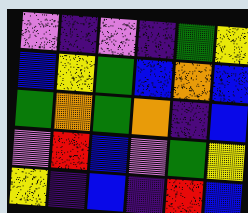[["violet", "indigo", "violet", "indigo", "green", "yellow"], ["blue", "yellow", "green", "blue", "orange", "blue"], ["green", "orange", "green", "orange", "indigo", "blue"], ["violet", "red", "blue", "violet", "green", "yellow"], ["yellow", "indigo", "blue", "indigo", "red", "blue"]]